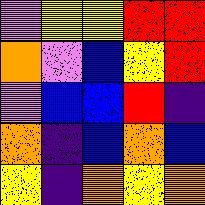[["violet", "yellow", "yellow", "red", "red"], ["orange", "violet", "blue", "yellow", "red"], ["violet", "blue", "blue", "red", "indigo"], ["orange", "indigo", "blue", "orange", "blue"], ["yellow", "indigo", "orange", "yellow", "orange"]]